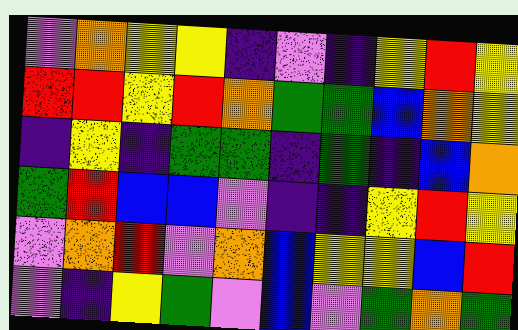[["violet", "orange", "yellow", "yellow", "indigo", "violet", "indigo", "yellow", "red", "yellow"], ["red", "red", "yellow", "red", "orange", "green", "green", "blue", "orange", "yellow"], ["indigo", "yellow", "indigo", "green", "green", "indigo", "green", "indigo", "blue", "orange"], ["green", "red", "blue", "blue", "violet", "indigo", "indigo", "yellow", "red", "yellow"], ["violet", "orange", "red", "violet", "orange", "blue", "yellow", "yellow", "blue", "red"], ["violet", "indigo", "yellow", "green", "violet", "blue", "violet", "green", "orange", "green"]]